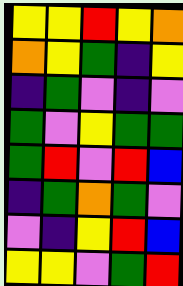[["yellow", "yellow", "red", "yellow", "orange"], ["orange", "yellow", "green", "indigo", "yellow"], ["indigo", "green", "violet", "indigo", "violet"], ["green", "violet", "yellow", "green", "green"], ["green", "red", "violet", "red", "blue"], ["indigo", "green", "orange", "green", "violet"], ["violet", "indigo", "yellow", "red", "blue"], ["yellow", "yellow", "violet", "green", "red"]]